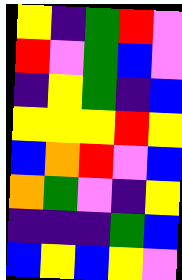[["yellow", "indigo", "green", "red", "violet"], ["red", "violet", "green", "blue", "violet"], ["indigo", "yellow", "green", "indigo", "blue"], ["yellow", "yellow", "yellow", "red", "yellow"], ["blue", "orange", "red", "violet", "blue"], ["orange", "green", "violet", "indigo", "yellow"], ["indigo", "indigo", "indigo", "green", "blue"], ["blue", "yellow", "blue", "yellow", "violet"]]